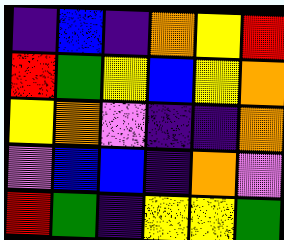[["indigo", "blue", "indigo", "orange", "yellow", "red"], ["red", "green", "yellow", "blue", "yellow", "orange"], ["yellow", "orange", "violet", "indigo", "indigo", "orange"], ["violet", "blue", "blue", "indigo", "orange", "violet"], ["red", "green", "indigo", "yellow", "yellow", "green"]]